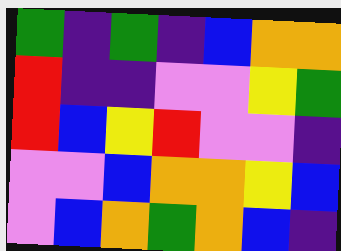[["green", "indigo", "green", "indigo", "blue", "orange", "orange"], ["red", "indigo", "indigo", "violet", "violet", "yellow", "green"], ["red", "blue", "yellow", "red", "violet", "violet", "indigo"], ["violet", "violet", "blue", "orange", "orange", "yellow", "blue"], ["violet", "blue", "orange", "green", "orange", "blue", "indigo"]]